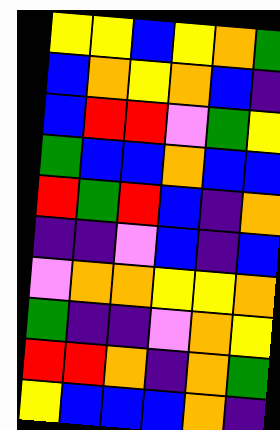[["yellow", "yellow", "blue", "yellow", "orange", "green"], ["blue", "orange", "yellow", "orange", "blue", "indigo"], ["blue", "red", "red", "violet", "green", "yellow"], ["green", "blue", "blue", "orange", "blue", "blue"], ["red", "green", "red", "blue", "indigo", "orange"], ["indigo", "indigo", "violet", "blue", "indigo", "blue"], ["violet", "orange", "orange", "yellow", "yellow", "orange"], ["green", "indigo", "indigo", "violet", "orange", "yellow"], ["red", "red", "orange", "indigo", "orange", "green"], ["yellow", "blue", "blue", "blue", "orange", "indigo"]]